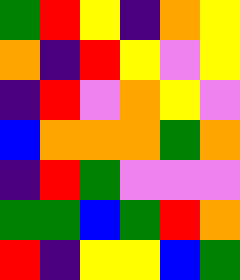[["green", "red", "yellow", "indigo", "orange", "yellow"], ["orange", "indigo", "red", "yellow", "violet", "yellow"], ["indigo", "red", "violet", "orange", "yellow", "violet"], ["blue", "orange", "orange", "orange", "green", "orange"], ["indigo", "red", "green", "violet", "violet", "violet"], ["green", "green", "blue", "green", "red", "orange"], ["red", "indigo", "yellow", "yellow", "blue", "green"]]